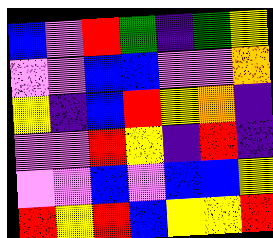[["blue", "violet", "red", "green", "indigo", "green", "yellow"], ["violet", "violet", "blue", "blue", "violet", "violet", "orange"], ["yellow", "indigo", "blue", "red", "yellow", "orange", "indigo"], ["violet", "violet", "red", "yellow", "indigo", "red", "indigo"], ["violet", "violet", "blue", "violet", "blue", "blue", "yellow"], ["red", "yellow", "red", "blue", "yellow", "yellow", "red"]]